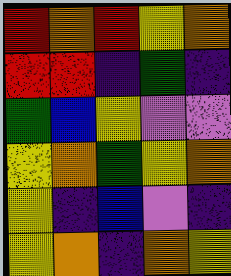[["red", "orange", "red", "yellow", "orange"], ["red", "red", "indigo", "green", "indigo"], ["green", "blue", "yellow", "violet", "violet"], ["yellow", "orange", "green", "yellow", "orange"], ["yellow", "indigo", "blue", "violet", "indigo"], ["yellow", "orange", "indigo", "orange", "yellow"]]